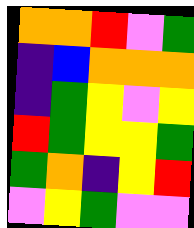[["orange", "orange", "red", "violet", "green"], ["indigo", "blue", "orange", "orange", "orange"], ["indigo", "green", "yellow", "violet", "yellow"], ["red", "green", "yellow", "yellow", "green"], ["green", "orange", "indigo", "yellow", "red"], ["violet", "yellow", "green", "violet", "violet"]]